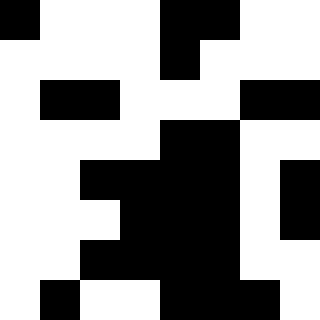[["black", "white", "white", "white", "black", "black", "white", "white"], ["white", "white", "white", "white", "black", "white", "white", "white"], ["white", "black", "black", "white", "white", "white", "black", "black"], ["white", "white", "white", "white", "black", "black", "white", "white"], ["white", "white", "black", "black", "black", "black", "white", "black"], ["white", "white", "white", "black", "black", "black", "white", "black"], ["white", "white", "black", "black", "black", "black", "white", "white"], ["white", "black", "white", "white", "black", "black", "black", "white"]]